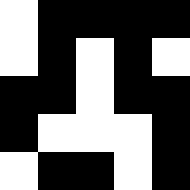[["white", "black", "black", "black", "black"], ["white", "black", "white", "black", "white"], ["black", "black", "white", "black", "black"], ["black", "white", "white", "white", "black"], ["white", "black", "black", "white", "black"]]